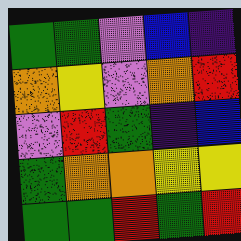[["green", "green", "violet", "blue", "indigo"], ["orange", "yellow", "violet", "orange", "red"], ["violet", "red", "green", "indigo", "blue"], ["green", "orange", "orange", "yellow", "yellow"], ["green", "green", "red", "green", "red"]]